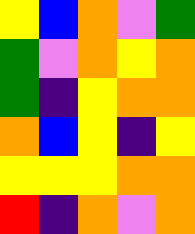[["yellow", "blue", "orange", "violet", "green"], ["green", "violet", "orange", "yellow", "orange"], ["green", "indigo", "yellow", "orange", "orange"], ["orange", "blue", "yellow", "indigo", "yellow"], ["yellow", "yellow", "yellow", "orange", "orange"], ["red", "indigo", "orange", "violet", "orange"]]